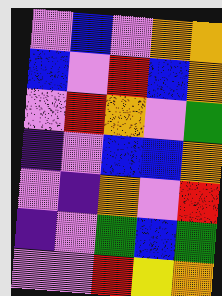[["violet", "blue", "violet", "orange", "orange"], ["blue", "violet", "red", "blue", "orange"], ["violet", "red", "orange", "violet", "green"], ["indigo", "violet", "blue", "blue", "orange"], ["violet", "indigo", "orange", "violet", "red"], ["indigo", "violet", "green", "blue", "green"], ["violet", "violet", "red", "yellow", "orange"]]